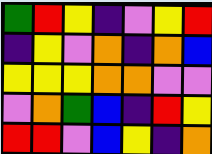[["green", "red", "yellow", "indigo", "violet", "yellow", "red"], ["indigo", "yellow", "violet", "orange", "indigo", "orange", "blue"], ["yellow", "yellow", "yellow", "orange", "orange", "violet", "violet"], ["violet", "orange", "green", "blue", "indigo", "red", "yellow"], ["red", "red", "violet", "blue", "yellow", "indigo", "orange"]]